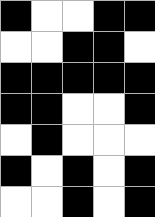[["black", "white", "white", "black", "black"], ["white", "white", "black", "black", "white"], ["black", "black", "black", "black", "black"], ["black", "black", "white", "white", "black"], ["white", "black", "white", "white", "white"], ["black", "white", "black", "white", "black"], ["white", "white", "black", "white", "black"]]